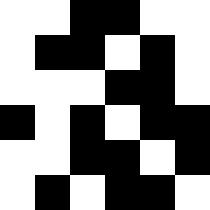[["white", "white", "black", "black", "white", "white"], ["white", "black", "black", "white", "black", "white"], ["white", "white", "white", "black", "black", "white"], ["black", "white", "black", "white", "black", "black"], ["white", "white", "black", "black", "white", "black"], ["white", "black", "white", "black", "black", "white"]]